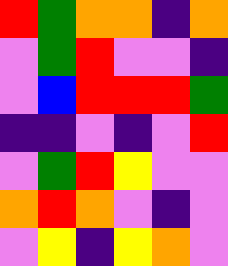[["red", "green", "orange", "orange", "indigo", "orange"], ["violet", "green", "red", "violet", "violet", "indigo"], ["violet", "blue", "red", "red", "red", "green"], ["indigo", "indigo", "violet", "indigo", "violet", "red"], ["violet", "green", "red", "yellow", "violet", "violet"], ["orange", "red", "orange", "violet", "indigo", "violet"], ["violet", "yellow", "indigo", "yellow", "orange", "violet"]]